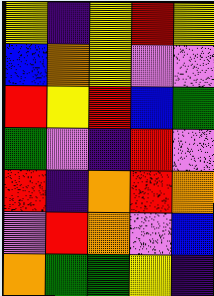[["yellow", "indigo", "yellow", "red", "yellow"], ["blue", "orange", "yellow", "violet", "violet"], ["red", "yellow", "red", "blue", "green"], ["green", "violet", "indigo", "red", "violet"], ["red", "indigo", "orange", "red", "orange"], ["violet", "red", "orange", "violet", "blue"], ["orange", "green", "green", "yellow", "indigo"]]